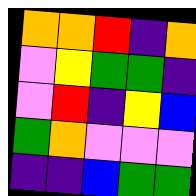[["orange", "orange", "red", "indigo", "orange"], ["violet", "yellow", "green", "green", "indigo"], ["violet", "red", "indigo", "yellow", "blue"], ["green", "orange", "violet", "violet", "violet"], ["indigo", "indigo", "blue", "green", "green"]]